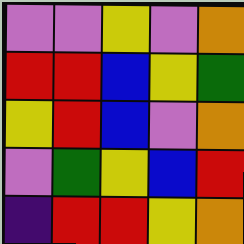[["violet", "violet", "yellow", "violet", "orange"], ["red", "red", "blue", "yellow", "green"], ["yellow", "red", "blue", "violet", "orange"], ["violet", "green", "yellow", "blue", "red"], ["indigo", "red", "red", "yellow", "orange"]]